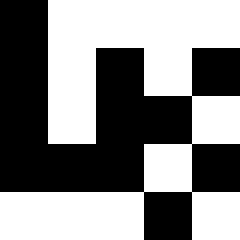[["black", "white", "white", "white", "white"], ["black", "white", "black", "white", "black"], ["black", "white", "black", "black", "white"], ["black", "black", "black", "white", "black"], ["white", "white", "white", "black", "white"]]